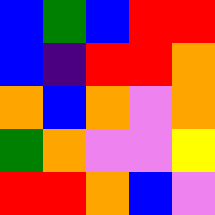[["blue", "green", "blue", "red", "red"], ["blue", "indigo", "red", "red", "orange"], ["orange", "blue", "orange", "violet", "orange"], ["green", "orange", "violet", "violet", "yellow"], ["red", "red", "orange", "blue", "violet"]]